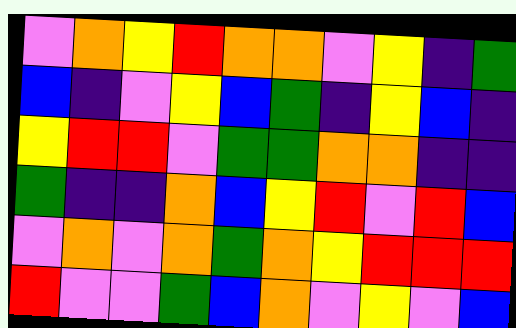[["violet", "orange", "yellow", "red", "orange", "orange", "violet", "yellow", "indigo", "green"], ["blue", "indigo", "violet", "yellow", "blue", "green", "indigo", "yellow", "blue", "indigo"], ["yellow", "red", "red", "violet", "green", "green", "orange", "orange", "indigo", "indigo"], ["green", "indigo", "indigo", "orange", "blue", "yellow", "red", "violet", "red", "blue"], ["violet", "orange", "violet", "orange", "green", "orange", "yellow", "red", "red", "red"], ["red", "violet", "violet", "green", "blue", "orange", "violet", "yellow", "violet", "blue"]]